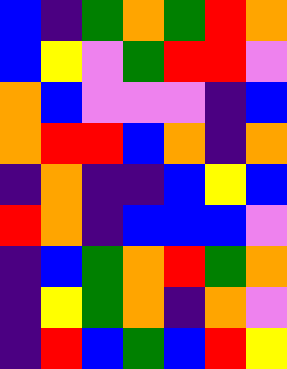[["blue", "indigo", "green", "orange", "green", "red", "orange"], ["blue", "yellow", "violet", "green", "red", "red", "violet"], ["orange", "blue", "violet", "violet", "violet", "indigo", "blue"], ["orange", "red", "red", "blue", "orange", "indigo", "orange"], ["indigo", "orange", "indigo", "indigo", "blue", "yellow", "blue"], ["red", "orange", "indigo", "blue", "blue", "blue", "violet"], ["indigo", "blue", "green", "orange", "red", "green", "orange"], ["indigo", "yellow", "green", "orange", "indigo", "orange", "violet"], ["indigo", "red", "blue", "green", "blue", "red", "yellow"]]